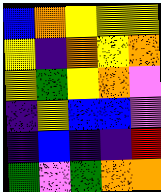[["blue", "orange", "yellow", "yellow", "yellow"], ["yellow", "indigo", "orange", "yellow", "orange"], ["yellow", "green", "yellow", "orange", "violet"], ["indigo", "yellow", "blue", "blue", "violet"], ["indigo", "blue", "indigo", "indigo", "red"], ["green", "violet", "green", "orange", "orange"]]